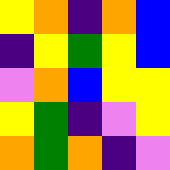[["yellow", "orange", "indigo", "orange", "blue"], ["indigo", "yellow", "green", "yellow", "blue"], ["violet", "orange", "blue", "yellow", "yellow"], ["yellow", "green", "indigo", "violet", "yellow"], ["orange", "green", "orange", "indigo", "violet"]]